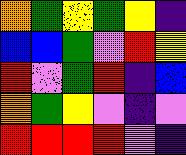[["orange", "green", "yellow", "green", "yellow", "indigo"], ["blue", "blue", "green", "violet", "red", "yellow"], ["red", "violet", "green", "red", "indigo", "blue"], ["orange", "green", "yellow", "violet", "indigo", "violet"], ["red", "red", "red", "red", "violet", "indigo"]]